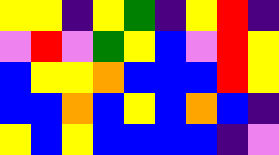[["yellow", "yellow", "indigo", "yellow", "green", "indigo", "yellow", "red", "indigo"], ["violet", "red", "violet", "green", "yellow", "blue", "violet", "red", "yellow"], ["blue", "yellow", "yellow", "orange", "blue", "blue", "blue", "red", "yellow"], ["blue", "blue", "orange", "blue", "yellow", "blue", "orange", "blue", "indigo"], ["yellow", "blue", "yellow", "blue", "blue", "blue", "blue", "indigo", "violet"]]